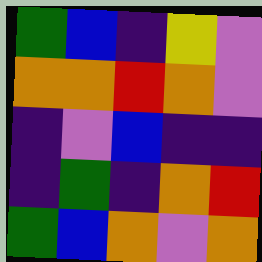[["green", "blue", "indigo", "yellow", "violet"], ["orange", "orange", "red", "orange", "violet"], ["indigo", "violet", "blue", "indigo", "indigo"], ["indigo", "green", "indigo", "orange", "red"], ["green", "blue", "orange", "violet", "orange"]]